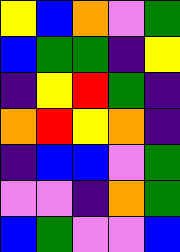[["yellow", "blue", "orange", "violet", "green"], ["blue", "green", "green", "indigo", "yellow"], ["indigo", "yellow", "red", "green", "indigo"], ["orange", "red", "yellow", "orange", "indigo"], ["indigo", "blue", "blue", "violet", "green"], ["violet", "violet", "indigo", "orange", "green"], ["blue", "green", "violet", "violet", "blue"]]